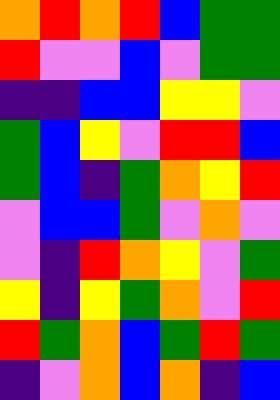[["orange", "red", "orange", "red", "blue", "green", "green"], ["red", "violet", "violet", "blue", "violet", "green", "green"], ["indigo", "indigo", "blue", "blue", "yellow", "yellow", "violet"], ["green", "blue", "yellow", "violet", "red", "red", "blue"], ["green", "blue", "indigo", "green", "orange", "yellow", "red"], ["violet", "blue", "blue", "green", "violet", "orange", "violet"], ["violet", "indigo", "red", "orange", "yellow", "violet", "green"], ["yellow", "indigo", "yellow", "green", "orange", "violet", "red"], ["red", "green", "orange", "blue", "green", "red", "green"], ["indigo", "violet", "orange", "blue", "orange", "indigo", "blue"]]